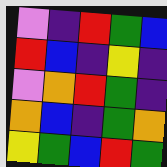[["violet", "indigo", "red", "green", "blue"], ["red", "blue", "indigo", "yellow", "indigo"], ["violet", "orange", "red", "green", "indigo"], ["orange", "blue", "indigo", "green", "orange"], ["yellow", "green", "blue", "red", "green"]]